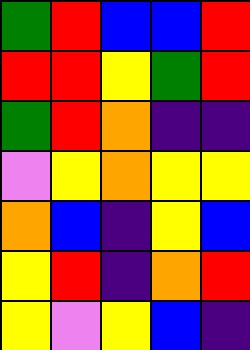[["green", "red", "blue", "blue", "red"], ["red", "red", "yellow", "green", "red"], ["green", "red", "orange", "indigo", "indigo"], ["violet", "yellow", "orange", "yellow", "yellow"], ["orange", "blue", "indigo", "yellow", "blue"], ["yellow", "red", "indigo", "orange", "red"], ["yellow", "violet", "yellow", "blue", "indigo"]]